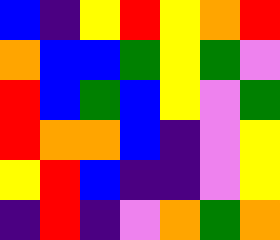[["blue", "indigo", "yellow", "red", "yellow", "orange", "red"], ["orange", "blue", "blue", "green", "yellow", "green", "violet"], ["red", "blue", "green", "blue", "yellow", "violet", "green"], ["red", "orange", "orange", "blue", "indigo", "violet", "yellow"], ["yellow", "red", "blue", "indigo", "indigo", "violet", "yellow"], ["indigo", "red", "indigo", "violet", "orange", "green", "orange"]]